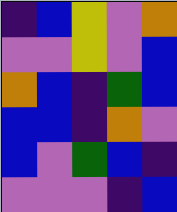[["indigo", "blue", "yellow", "violet", "orange"], ["violet", "violet", "yellow", "violet", "blue"], ["orange", "blue", "indigo", "green", "blue"], ["blue", "blue", "indigo", "orange", "violet"], ["blue", "violet", "green", "blue", "indigo"], ["violet", "violet", "violet", "indigo", "blue"]]